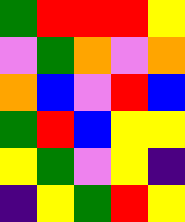[["green", "red", "red", "red", "yellow"], ["violet", "green", "orange", "violet", "orange"], ["orange", "blue", "violet", "red", "blue"], ["green", "red", "blue", "yellow", "yellow"], ["yellow", "green", "violet", "yellow", "indigo"], ["indigo", "yellow", "green", "red", "yellow"]]